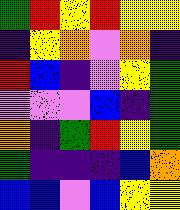[["green", "red", "yellow", "red", "yellow", "yellow"], ["indigo", "yellow", "orange", "violet", "orange", "indigo"], ["red", "blue", "indigo", "violet", "yellow", "green"], ["violet", "violet", "violet", "blue", "indigo", "green"], ["orange", "indigo", "green", "red", "yellow", "green"], ["green", "indigo", "indigo", "indigo", "blue", "orange"], ["blue", "blue", "violet", "blue", "yellow", "yellow"]]